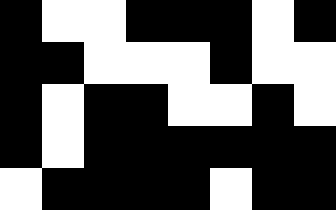[["black", "white", "white", "black", "black", "black", "white", "black"], ["black", "black", "white", "white", "white", "black", "white", "white"], ["black", "white", "black", "black", "white", "white", "black", "white"], ["black", "white", "black", "black", "black", "black", "black", "black"], ["white", "black", "black", "black", "black", "white", "black", "black"]]